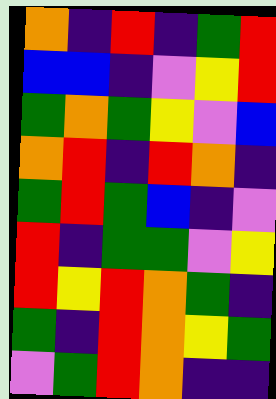[["orange", "indigo", "red", "indigo", "green", "red"], ["blue", "blue", "indigo", "violet", "yellow", "red"], ["green", "orange", "green", "yellow", "violet", "blue"], ["orange", "red", "indigo", "red", "orange", "indigo"], ["green", "red", "green", "blue", "indigo", "violet"], ["red", "indigo", "green", "green", "violet", "yellow"], ["red", "yellow", "red", "orange", "green", "indigo"], ["green", "indigo", "red", "orange", "yellow", "green"], ["violet", "green", "red", "orange", "indigo", "indigo"]]